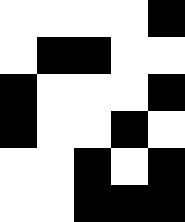[["white", "white", "white", "white", "black"], ["white", "black", "black", "white", "white"], ["black", "white", "white", "white", "black"], ["black", "white", "white", "black", "white"], ["white", "white", "black", "white", "black"], ["white", "white", "black", "black", "black"]]